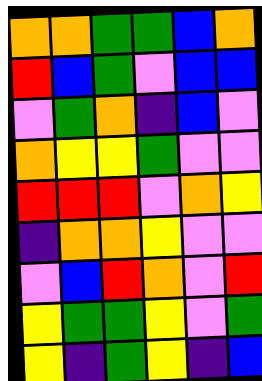[["orange", "orange", "green", "green", "blue", "orange"], ["red", "blue", "green", "violet", "blue", "blue"], ["violet", "green", "orange", "indigo", "blue", "violet"], ["orange", "yellow", "yellow", "green", "violet", "violet"], ["red", "red", "red", "violet", "orange", "yellow"], ["indigo", "orange", "orange", "yellow", "violet", "violet"], ["violet", "blue", "red", "orange", "violet", "red"], ["yellow", "green", "green", "yellow", "violet", "green"], ["yellow", "indigo", "green", "yellow", "indigo", "blue"]]